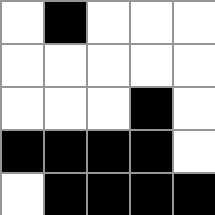[["white", "black", "white", "white", "white"], ["white", "white", "white", "white", "white"], ["white", "white", "white", "black", "white"], ["black", "black", "black", "black", "white"], ["white", "black", "black", "black", "black"]]